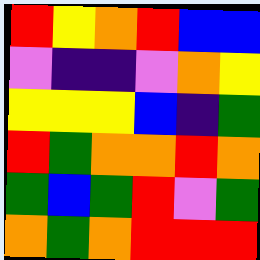[["red", "yellow", "orange", "red", "blue", "blue"], ["violet", "indigo", "indigo", "violet", "orange", "yellow"], ["yellow", "yellow", "yellow", "blue", "indigo", "green"], ["red", "green", "orange", "orange", "red", "orange"], ["green", "blue", "green", "red", "violet", "green"], ["orange", "green", "orange", "red", "red", "red"]]